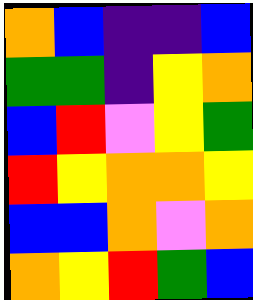[["orange", "blue", "indigo", "indigo", "blue"], ["green", "green", "indigo", "yellow", "orange"], ["blue", "red", "violet", "yellow", "green"], ["red", "yellow", "orange", "orange", "yellow"], ["blue", "blue", "orange", "violet", "orange"], ["orange", "yellow", "red", "green", "blue"]]